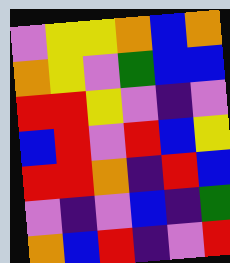[["violet", "yellow", "yellow", "orange", "blue", "orange"], ["orange", "yellow", "violet", "green", "blue", "blue"], ["red", "red", "yellow", "violet", "indigo", "violet"], ["blue", "red", "violet", "red", "blue", "yellow"], ["red", "red", "orange", "indigo", "red", "blue"], ["violet", "indigo", "violet", "blue", "indigo", "green"], ["orange", "blue", "red", "indigo", "violet", "red"]]